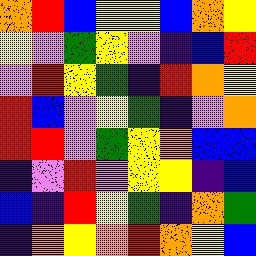[["orange", "red", "blue", "yellow", "yellow", "blue", "orange", "yellow"], ["yellow", "violet", "green", "yellow", "violet", "indigo", "blue", "red"], ["violet", "red", "yellow", "green", "indigo", "red", "orange", "yellow"], ["red", "blue", "violet", "yellow", "green", "indigo", "violet", "orange"], ["red", "red", "violet", "green", "yellow", "orange", "blue", "blue"], ["indigo", "violet", "red", "violet", "yellow", "yellow", "indigo", "blue"], ["blue", "indigo", "red", "yellow", "green", "indigo", "orange", "green"], ["indigo", "orange", "yellow", "orange", "red", "orange", "yellow", "blue"]]